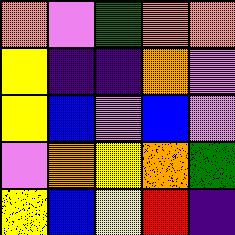[["orange", "violet", "green", "orange", "orange"], ["yellow", "indigo", "indigo", "orange", "violet"], ["yellow", "blue", "violet", "blue", "violet"], ["violet", "orange", "yellow", "orange", "green"], ["yellow", "blue", "yellow", "red", "indigo"]]